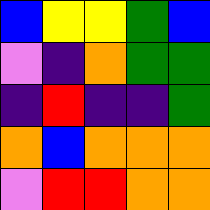[["blue", "yellow", "yellow", "green", "blue"], ["violet", "indigo", "orange", "green", "green"], ["indigo", "red", "indigo", "indigo", "green"], ["orange", "blue", "orange", "orange", "orange"], ["violet", "red", "red", "orange", "orange"]]